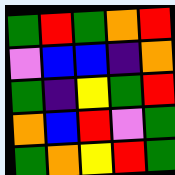[["green", "red", "green", "orange", "red"], ["violet", "blue", "blue", "indigo", "orange"], ["green", "indigo", "yellow", "green", "red"], ["orange", "blue", "red", "violet", "green"], ["green", "orange", "yellow", "red", "green"]]